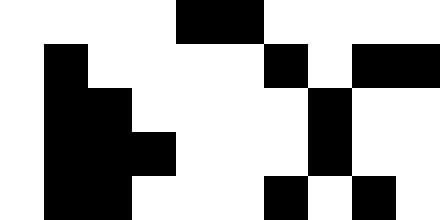[["white", "white", "white", "white", "black", "black", "white", "white", "white", "white"], ["white", "black", "white", "white", "white", "white", "black", "white", "black", "black"], ["white", "black", "black", "white", "white", "white", "white", "black", "white", "white"], ["white", "black", "black", "black", "white", "white", "white", "black", "white", "white"], ["white", "black", "black", "white", "white", "white", "black", "white", "black", "white"]]